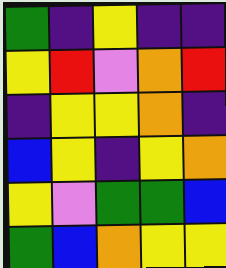[["green", "indigo", "yellow", "indigo", "indigo"], ["yellow", "red", "violet", "orange", "red"], ["indigo", "yellow", "yellow", "orange", "indigo"], ["blue", "yellow", "indigo", "yellow", "orange"], ["yellow", "violet", "green", "green", "blue"], ["green", "blue", "orange", "yellow", "yellow"]]